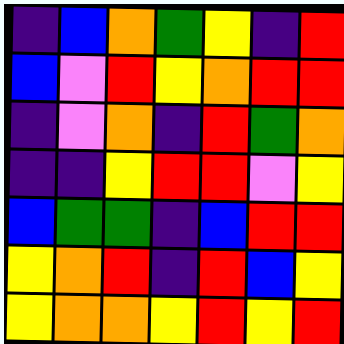[["indigo", "blue", "orange", "green", "yellow", "indigo", "red"], ["blue", "violet", "red", "yellow", "orange", "red", "red"], ["indigo", "violet", "orange", "indigo", "red", "green", "orange"], ["indigo", "indigo", "yellow", "red", "red", "violet", "yellow"], ["blue", "green", "green", "indigo", "blue", "red", "red"], ["yellow", "orange", "red", "indigo", "red", "blue", "yellow"], ["yellow", "orange", "orange", "yellow", "red", "yellow", "red"]]